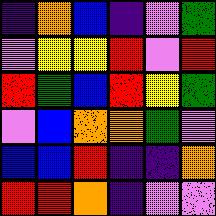[["indigo", "orange", "blue", "indigo", "violet", "green"], ["violet", "yellow", "yellow", "red", "violet", "red"], ["red", "green", "blue", "red", "yellow", "green"], ["violet", "blue", "orange", "orange", "green", "violet"], ["blue", "blue", "red", "indigo", "indigo", "orange"], ["red", "red", "orange", "indigo", "violet", "violet"]]